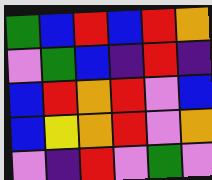[["green", "blue", "red", "blue", "red", "orange"], ["violet", "green", "blue", "indigo", "red", "indigo"], ["blue", "red", "orange", "red", "violet", "blue"], ["blue", "yellow", "orange", "red", "violet", "orange"], ["violet", "indigo", "red", "violet", "green", "violet"]]